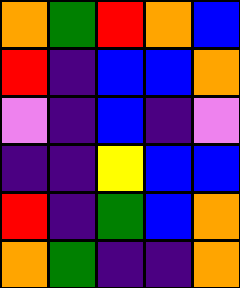[["orange", "green", "red", "orange", "blue"], ["red", "indigo", "blue", "blue", "orange"], ["violet", "indigo", "blue", "indigo", "violet"], ["indigo", "indigo", "yellow", "blue", "blue"], ["red", "indigo", "green", "blue", "orange"], ["orange", "green", "indigo", "indigo", "orange"]]